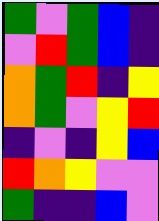[["green", "violet", "green", "blue", "indigo"], ["violet", "red", "green", "blue", "indigo"], ["orange", "green", "red", "indigo", "yellow"], ["orange", "green", "violet", "yellow", "red"], ["indigo", "violet", "indigo", "yellow", "blue"], ["red", "orange", "yellow", "violet", "violet"], ["green", "indigo", "indigo", "blue", "violet"]]